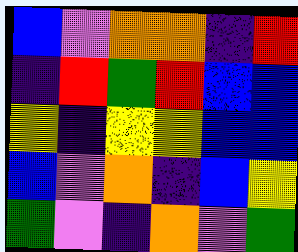[["blue", "violet", "orange", "orange", "indigo", "red"], ["indigo", "red", "green", "red", "blue", "blue"], ["yellow", "indigo", "yellow", "yellow", "blue", "blue"], ["blue", "violet", "orange", "indigo", "blue", "yellow"], ["green", "violet", "indigo", "orange", "violet", "green"]]